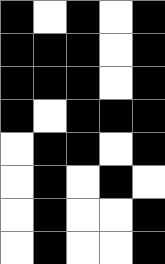[["black", "white", "black", "white", "black"], ["black", "black", "black", "white", "black"], ["black", "black", "black", "white", "black"], ["black", "white", "black", "black", "black"], ["white", "black", "black", "white", "black"], ["white", "black", "white", "black", "white"], ["white", "black", "white", "white", "black"], ["white", "black", "white", "white", "black"]]